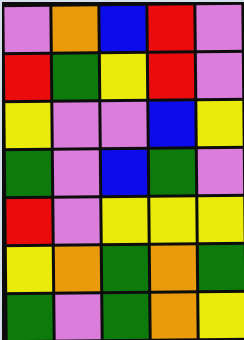[["violet", "orange", "blue", "red", "violet"], ["red", "green", "yellow", "red", "violet"], ["yellow", "violet", "violet", "blue", "yellow"], ["green", "violet", "blue", "green", "violet"], ["red", "violet", "yellow", "yellow", "yellow"], ["yellow", "orange", "green", "orange", "green"], ["green", "violet", "green", "orange", "yellow"]]